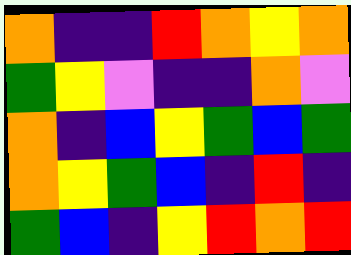[["orange", "indigo", "indigo", "red", "orange", "yellow", "orange"], ["green", "yellow", "violet", "indigo", "indigo", "orange", "violet"], ["orange", "indigo", "blue", "yellow", "green", "blue", "green"], ["orange", "yellow", "green", "blue", "indigo", "red", "indigo"], ["green", "blue", "indigo", "yellow", "red", "orange", "red"]]